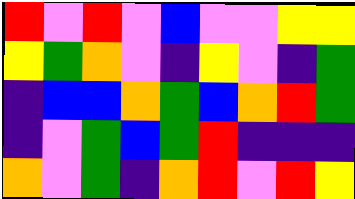[["red", "violet", "red", "violet", "blue", "violet", "violet", "yellow", "yellow"], ["yellow", "green", "orange", "violet", "indigo", "yellow", "violet", "indigo", "green"], ["indigo", "blue", "blue", "orange", "green", "blue", "orange", "red", "green"], ["indigo", "violet", "green", "blue", "green", "red", "indigo", "indigo", "indigo"], ["orange", "violet", "green", "indigo", "orange", "red", "violet", "red", "yellow"]]